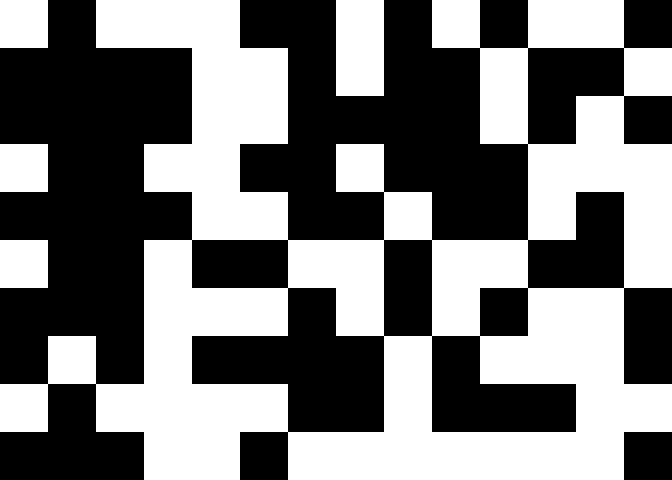[["white", "black", "white", "white", "white", "black", "black", "white", "black", "white", "black", "white", "white", "black"], ["black", "black", "black", "black", "white", "white", "black", "white", "black", "black", "white", "black", "black", "white"], ["black", "black", "black", "black", "white", "white", "black", "black", "black", "black", "white", "black", "white", "black"], ["white", "black", "black", "white", "white", "black", "black", "white", "black", "black", "black", "white", "white", "white"], ["black", "black", "black", "black", "white", "white", "black", "black", "white", "black", "black", "white", "black", "white"], ["white", "black", "black", "white", "black", "black", "white", "white", "black", "white", "white", "black", "black", "white"], ["black", "black", "black", "white", "white", "white", "black", "white", "black", "white", "black", "white", "white", "black"], ["black", "white", "black", "white", "black", "black", "black", "black", "white", "black", "white", "white", "white", "black"], ["white", "black", "white", "white", "white", "white", "black", "black", "white", "black", "black", "black", "white", "white"], ["black", "black", "black", "white", "white", "black", "white", "white", "white", "white", "white", "white", "white", "black"]]